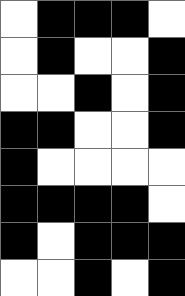[["white", "black", "black", "black", "white"], ["white", "black", "white", "white", "black"], ["white", "white", "black", "white", "black"], ["black", "black", "white", "white", "black"], ["black", "white", "white", "white", "white"], ["black", "black", "black", "black", "white"], ["black", "white", "black", "black", "black"], ["white", "white", "black", "white", "black"]]